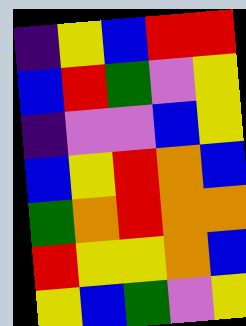[["indigo", "yellow", "blue", "red", "red"], ["blue", "red", "green", "violet", "yellow"], ["indigo", "violet", "violet", "blue", "yellow"], ["blue", "yellow", "red", "orange", "blue"], ["green", "orange", "red", "orange", "orange"], ["red", "yellow", "yellow", "orange", "blue"], ["yellow", "blue", "green", "violet", "yellow"]]